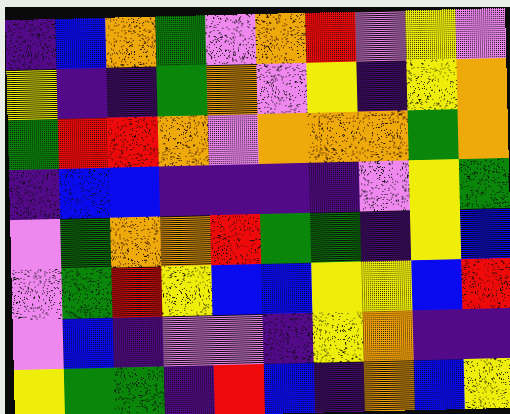[["indigo", "blue", "orange", "green", "violet", "orange", "red", "violet", "yellow", "violet"], ["yellow", "indigo", "indigo", "green", "orange", "violet", "yellow", "indigo", "yellow", "orange"], ["green", "red", "red", "orange", "violet", "orange", "orange", "orange", "green", "orange"], ["indigo", "blue", "blue", "indigo", "indigo", "indigo", "indigo", "violet", "yellow", "green"], ["violet", "green", "orange", "orange", "red", "green", "green", "indigo", "yellow", "blue"], ["violet", "green", "red", "yellow", "blue", "blue", "yellow", "yellow", "blue", "red"], ["violet", "blue", "indigo", "violet", "violet", "indigo", "yellow", "orange", "indigo", "indigo"], ["yellow", "green", "green", "indigo", "red", "blue", "indigo", "orange", "blue", "yellow"]]